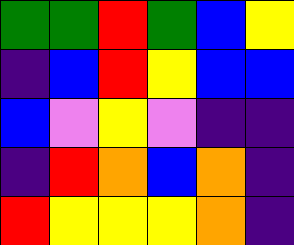[["green", "green", "red", "green", "blue", "yellow"], ["indigo", "blue", "red", "yellow", "blue", "blue"], ["blue", "violet", "yellow", "violet", "indigo", "indigo"], ["indigo", "red", "orange", "blue", "orange", "indigo"], ["red", "yellow", "yellow", "yellow", "orange", "indigo"]]